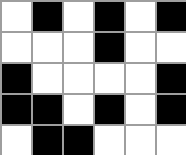[["white", "black", "white", "black", "white", "black"], ["white", "white", "white", "black", "white", "white"], ["black", "white", "white", "white", "white", "black"], ["black", "black", "white", "black", "white", "black"], ["white", "black", "black", "white", "white", "white"]]